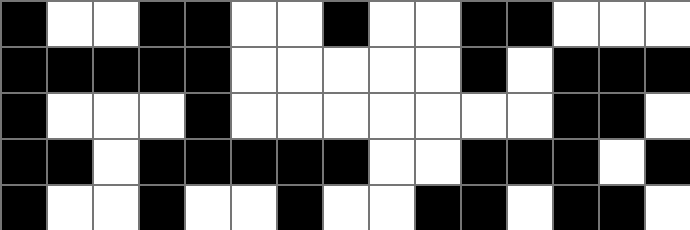[["black", "white", "white", "black", "black", "white", "white", "black", "white", "white", "black", "black", "white", "white", "white"], ["black", "black", "black", "black", "black", "white", "white", "white", "white", "white", "black", "white", "black", "black", "black"], ["black", "white", "white", "white", "black", "white", "white", "white", "white", "white", "white", "white", "black", "black", "white"], ["black", "black", "white", "black", "black", "black", "black", "black", "white", "white", "black", "black", "black", "white", "black"], ["black", "white", "white", "black", "white", "white", "black", "white", "white", "black", "black", "white", "black", "black", "white"]]